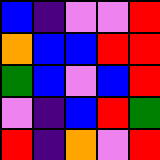[["blue", "indigo", "violet", "violet", "red"], ["orange", "blue", "blue", "red", "red"], ["green", "blue", "violet", "blue", "red"], ["violet", "indigo", "blue", "red", "green"], ["red", "indigo", "orange", "violet", "red"]]